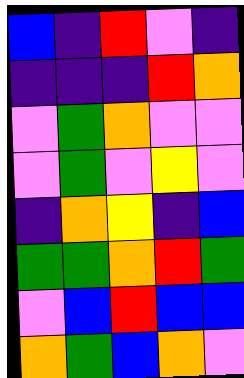[["blue", "indigo", "red", "violet", "indigo"], ["indigo", "indigo", "indigo", "red", "orange"], ["violet", "green", "orange", "violet", "violet"], ["violet", "green", "violet", "yellow", "violet"], ["indigo", "orange", "yellow", "indigo", "blue"], ["green", "green", "orange", "red", "green"], ["violet", "blue", "red", "blue", "blue"], ["orange", "green", "blue", "orange", "violet"]]